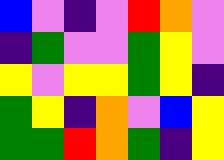[["blue", "violet", "indigo", "violet", "red", "orange", "violet"], ["indigo", "green", "violet", "violet", "green", "yellow", "violet"], ["yellow", "violet", "yellow", "yellow", "green", "yellow", "indigo"], ["green", "yellow", "indigo", "orange", "violet", "blue", "yellow"], ["green", "green", "red", "orange", "green", "indigo", "yellow"]]